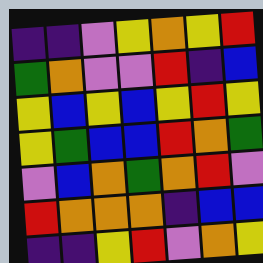[["indigo", "indigo", "violet", "yellow", "orange", "yellow", "red"], ["green", "orange", "violet", "violet", "red", "indigo", "blue"], ["yellow", "blue", "yellow", "blue", "yellow", "red", "yellow"], ["yellow", "green", "blue", "blue", "red", "orange", "green"], ["violet", "blue", "orange", "green", "orange", "red", "violet"], ["red", "orange", "orange", "orange", "indigo", "blue", "blue"], ["indigo", "indigo", "yellow", "red", "violet", "orange", "yellow"]]